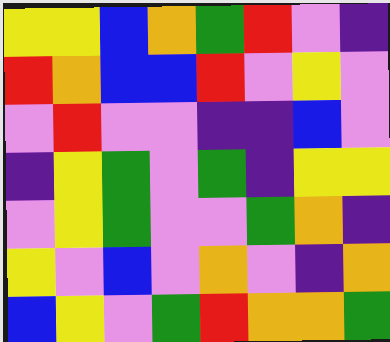[["yellow", "yellow", "blue", "orange", "green", "red", "violet", "indigo"], ["red", "orange", "blue", "blue", "red", "violet", "yellow", "violet"], ["violet", "red", "violet", "violet", "indigo", "indigo", "blue", "violet"], ["indigo", "yellow", "green", "violet", "green", "indigo", "yellow", "yellow"], ["violet", "yellow", "green", "violet", "violet", "green", "orange", "indigo"], ["yellow", "violet", "blue", "violet", "orange", "violet", "indigo", "orange"], ["blue", "yellow", "violet", "green", "red", "orange", "orange", "green"]]